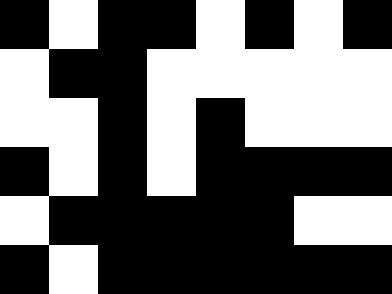[["black", "white", "black", "black", "white", "black", "white", "black"], ["white", "black", "black", "white", "white", "white", "white", "white"], ["white", "white", "black", "white", "black", "white", "white", "white"], ["black", "white", "black", "white", "black", "black", "black", "black"], ["white", "black", "black", "black", "black", "black", "white", "white"], ["black", "white", "black", "black", "black", "black", "black", "black"]]